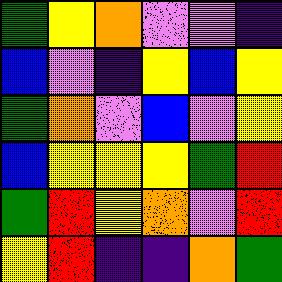[["green", "yellow", "orange", "violet", "violet", "indigo"], ["blue", "violet", "indigo", "yellow", "blue", "yellow"], ["green", "orange", "violet", "blue", "violet", "yellow"], ["blue", "yellow", "yellow", "yellow", "green", "red"], ["green", "red", "yellow", "orange", "violet", "red"], ["yellow", "red", "indigo", "indigo", "orange", "green"]]